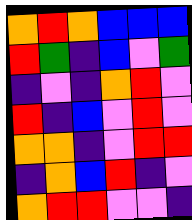[["orange", "red", "orange", "blue", "blue", "blue"], ["red", "green", "indigo", "blue", "violet", "green"], ["indigo", "violet", "indigo", "orange", "red", "violet"], ["red", "indigo", "blue", "violet", "red", "violet"], ["orange", "orange", "indigo", "violet", "red", "red"], ["indigo", "orange", "blue", "red", "indigo", "violet"], ["orange", "red", "red", "violet", "violet", "indigo"]]